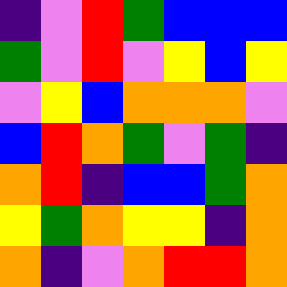[["indigo", "violet", "red", "green", "blue", "blue", "blue"], ["green", "violet", "red", "violet", "yellow", "blue", "yellow"], ["violet", "yellow", "blue", "orange", "orange", "orange", "violet"], ["blue", "red", "orange", "green", "violet", "green", "indigo"], ["orange", "red", "indigo", "blue", "blue", "green", "orange"], ["yellow", "green", "orange", "yellow", "yellow", "indigo", "orange"], ["orange", "indigo", "violet", "orange", "red", "red", "orange"]]